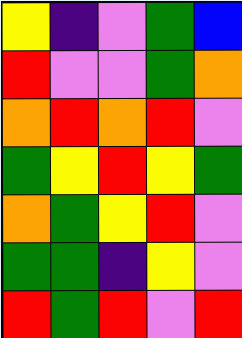[["yellow", "indigo", "violet", "green", "blue"], ["red", "violet", "violet", "green", "orange"], ["orange", "red", "orange", "red", "violet"], ["green", "yellow", "red", "yellow", "green"], ["orange", "green", "yellow", "red", "violet"], ["green", "green", "indigo", "yellow", "violet"], ["red", "green", "red", "violet", "red"]]